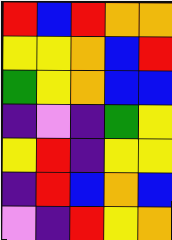[["red", "blue", "red", "orange", "orange"], ["yellow", "yellow", "orange", "blue", "red"], ["green", "yellow", "orange", "blue", "blue"], ["indigo", "violet", "indigo", "green", "yellow"], ["yellow", "red", "indigo", "yellow", "yellow"], ["indigo", "red", "blue", "orange", "blue"], ["violet", "indigo", "red", "yellow", "orange"]]